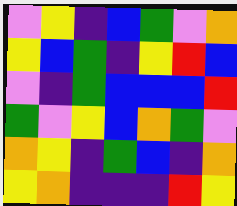[["violet", "yellow", "indigo", "blue", "green", "violet", "orange"], ["yellow", "blue", "green", "indigo", "yellow", "red", "blue"], ["violet", "indigo", "green", "blue", "blue", "blue", "red"], ["green", "violet", "yellow", "blue", "orange", "green", "violet"], ["orange", "yellow", "indigo", "green", "blue", "indigo", "orange"], ["yellow", "orange", "indigo", "indigo", "indigo", "red", "yellow"]]